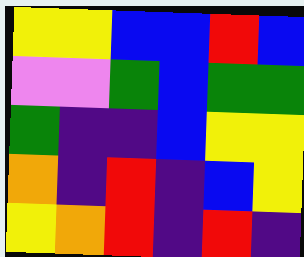[["yellow", "yellow", "blue", "blue", "red", "blue"], ["violet", "violet", "green", "blue", "green", "green"], ["green", "indigo", "indigo", "blue", "yellow", "yellow"], ["orange", "indigo", "red", "indigo", "blue", "yellow"], ["yellow", "orange", "red", "indigo", "red", "indigo"]]